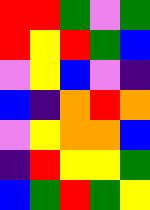[["red", "red", "green", "violet", "green"], ["red", "yellow", "red", "green", "blue"], ["violet", "yellow", "blue", "violet", "indigo"], ["blue", "indigo", "orange", "red", "orange"], ["violet", "yellow", "orange", "orange", "blue"], ["indigo", "red", "yellow", "yellow", "green"], ["blue", "green", "red", "green", "yellow"]]